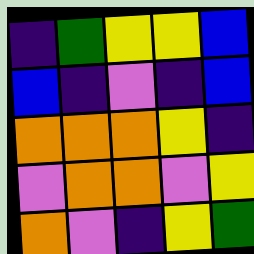[["indigo", "green", "yellow", "yellow", "blue"], ["blue", "indigo", "violet", "indigo", "blue"], ["orange", "orange", "orange", "yellow", "indigo"], ["violet", "orange", "orange", "violet", "yellow"], ["orange", "violet", "indigo", "yellow", "green"]]